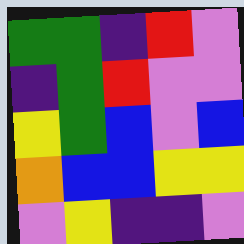[["green", "green", "indigo", "red", "violet"], ["indigo", "green", "red", "violet", "violet"], ["yellow", "green", "blue", "violet", "blue"], ["orange", "blue", "blue", "yellow", "yellow"], ["violet", "yellow", "indigo", "indigo", "violet"]]